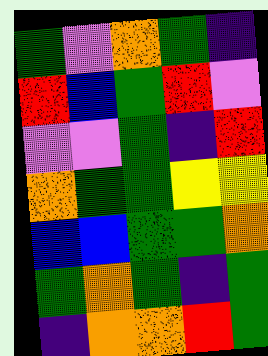[["green", "violet", "orange", "green", "indigo"], ["red", "blue", "green", "red", "violet"], ["violet", "violet", "green", "indigo", "red"], ["orange", "green", "green", "yellow", "yellow"], ["blue", "blue", "green", "green", "orange"], ["green", "orange", "green", "indigo", "green"], ["indigo", "orange", "orange", "red", "green"]]